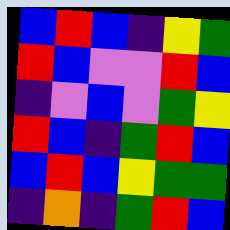[["blue", "red", "blue", "indigo", "yellow", "green"], ["red", "blue", "violet", "violet", "red", "blue"], ["indigo", "violet", "blue", "violet", "green", "yellow"], ["red", "blue", "indigo", "green", "red", "blue"], ["blue", "red", "blue", "yellow", "green", "green"], ["indigo", "orange", "indigo", "green", "red", "blue"]]